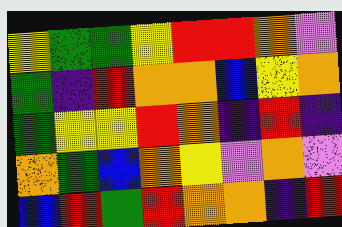[["yellow", "green", "green", "yellow", "red", "red", "orange", "violet"], ["green", "indigo", "red", "orange", "orange", "blue", "yellow", "orange"], ["green", "yellow", "yellow", "red", "orange", "indigo", "red", "indigo"], ["orange", "green", "blue", "orange", "yellow", "violet", "orange", "violet"], ["blue", "red", "green", "red", "orange", "orange", "indigo", "red"]]